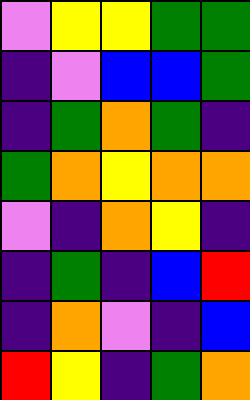[["violet", "yellow", "yellow", "green", "green"], ["indigo", "violet", "blue", "blue", "green"], ["indigo", "green", "orange", "green", "indigo"], ["green", "orange", "yellow", "orange", "orange"], ["violet", "indigo", "orange", "yellow", "indigo"], ["indigo", "green", "indigo", "blue", "red"], ["indigo", "orange", "violet", "indigo", "blue"], ["red", "yellow", "indigo", "green", "orange"]]